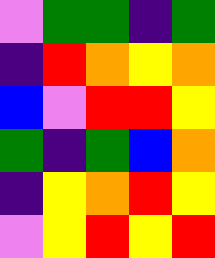[["violet", "green", "green", "indigo", "green"], ["indigo", "red", "orange", "yellow", "orange"], ["blue", "violet", "red", "red", "yellow"], ["green", "indigo", "green", "blue", "orange"], ["indigo", "yellow", "orange", "red", "yellow"], ["violet", "yellow", "red", "yellow", "red"]]